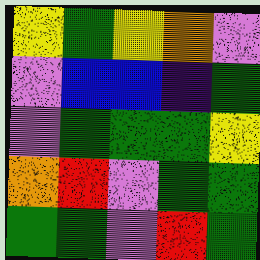[["yellow", "green", "yellow", "orange", "violet"], ["violet", "blue", "blue", "indigo", "green"], ["violet", "green", "green", "green", "yellow"], ["orange", "red", "violet", "green", "green"], ["green", "green", "violet", "red", "green"]]